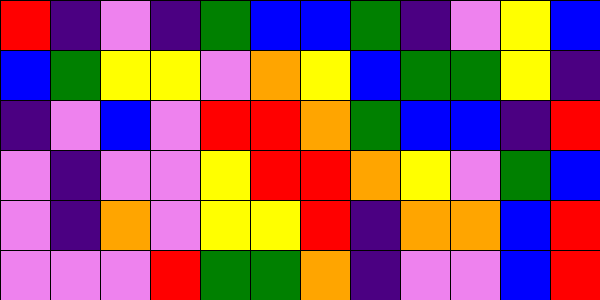[["red", "indigo", "violet", "indigo", "green", "blue", "blue", "green", "indigo", "violet", "yellow", "blue"], ["blue", "green", "yellow", "yellow", "violet", "orange", "yellow", "blue", "green", "green", "yellow", "indigo"], ["indigo", "violet", "blue", "violet", "red", "red", "orange", "green", "blue", "blue", "indigo", "red"], ["violet", "indigo", "violet", "violet", "yellow", "red", "red", "orange", "yellow", "violet", "green", "blue"], ["violet", "indigo", "orange", "violet", "yellow", "yellow", "red", "indigo", "orange", "orange", "blue", "red"], ["violet", "violet", "violet", "red", "green", "green", "orange", "indigo", "violet", "violet", "blue", "red"]]